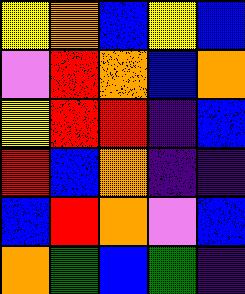[["yellow", "orange", "blue", "yellow", "blue"], ["violet", "red", "orange", "blue", "orange"], ["yellow", "red", "red", "indigo", "blue"], ["red", "blue", "orange", "indigo", "indigo"], ["blue", "red", "orange", "violet", "blue"], ["orange", "green", "blue", "green", "indigo"]]